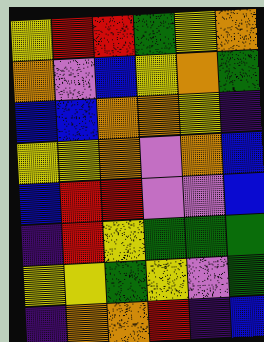[["yellow", "red", "red", "green", "yellow", "orange"], ["orange", "violet", "blue", "yellow", "orange", "green"], ["blue", "blue", "orange", "orange", "yellow", "indigo"], ["yellow", "yellow", "orange", "violet", "orange", "blue"], ["blue", "red", "red", "violet", "violet", "blue"], ["indigo", "red", "yellow", "green", "green", "green"], ["yellow", "yellow", "green", "yellow", "violet", "green"], ["indigo", "orange", "orange", "red", "indigo", "blue"]]